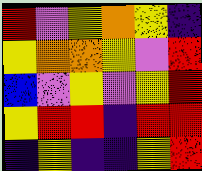[["red", "violet", "yellow", "orange", "yellow", "indigo"], ["yellow", "orange", "orange", "yellow", "violet", "red"], ["blue", "violet", "yellow", "violet", "yellow", "red"], ["yellow", "red", "red", "indigo", "red", "red"], ["indigo", "yellow", "indigo", "indigo", "yellow", "red"]]